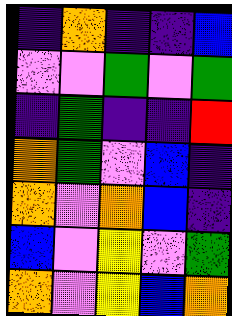[["indigo", "orange", "indigo", "indigo", "blue"], ["violet", "violet", "green", "violet", "green"], ["indigo", "green", "indigo", "indigo", "red"], ["orange", "green", "violet", "blue", "indigo"], ["orange", "violet", "orange", "blue", "indigo"], ["blue", "violet", "yellow", "violet", "green"], ["orange", "violet", "yellow", "blue", "orange"]]